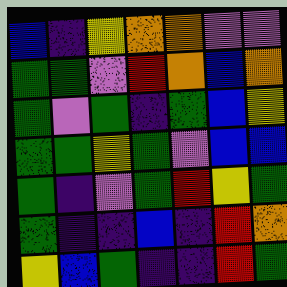[["blue", "indigo", "yellow", "orange", "orange", "violet", "violet"], ["green", "green", "violet", "red", "orange", "blue", "orange"], ["green", "violet", "green", "indigo", "green", "blue", "yellow"], ["green", "green", "yellow", "green", "violet", "blue", "blue"], ["green", "indigo", "violet", "green", "red", "yellow", "green"], ["green", "indigo", "indigo", "blue", "indigo", "red", "orange"], ["yellow", "blue", "green", "indigo", "indigo", "red", "green"]]